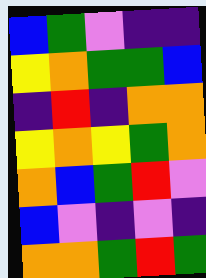[["blue", "green", "violet", "indigo", "indigo"], ["yellow", "orange", "green", "green", "blue"], ["indigo", "red", "indigo", "orange", "orange"], ["yellow", "orange", "yellow", "green", "orange"], ["orange", "blue", "green", "red", "violet"], ["blue", "violet", "indigo", "violet", "indigo"], ["orange", "orange", "green", "red", "green"]]